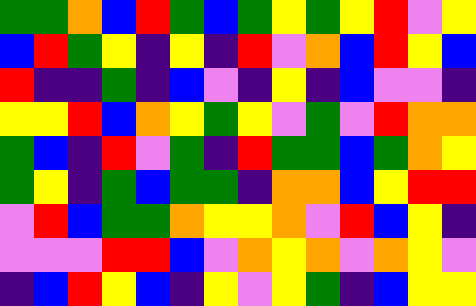[["green", "green", "orange", "blue", "red", "green", "blue", "green", "yellow", "green", "yellow", "red", "violet", "yellow"], ["blue", "red", "green", "yellow", "indigo", "yellow", "indigo", "red", "violet", "orange", "blue", "red", "yellow", "blue"], ["red", "indigo", "indigo", "green", "indigo", "blue", "violet", "indigo", "yellow", "indigo", "blue", "violet", "violet", "indigo"], ["yellow", "yellow", "red", "blue", "orange", "yellow", "green", "yellow", "violet", "green", "violet", "red", "orange", "orange"], ["green", "blue", "indigo", "red", "violet", "green", "indigo", "red", "green", "green", "blue", "green", "orange", "yellow"], ["green", "yellow", "indigo", "green", "blue", "green", "green", "indigo", "orange", "orange", "blue", "yellow", "red", "red"], ["violet", "red", "blue", "green", "green", "orange", "yellow", "yellow", "orange", "violet", "red", "blue", "yellow", "indigo"], ["violet", "violet", "violet", "red", "red", "blue", "violet", "orange", "yellow", "orange", "violet", "orange", "yellow", "violet"], ["indigo", "blue", "red", "yellow", "blue", "indigo", "yellow", "violet", "yellow", "green", "indigo", "blue", "yellow", "yellow"]]